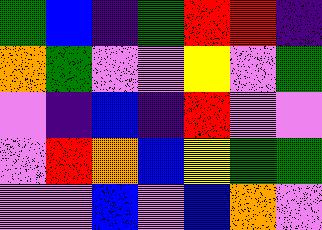[["green", "blue", "indigo", "green", "red", "red", "indigo"], ["orange", "green", "violet", "violet", "yellow", "violet", "green"], ["violet", "indigo", "blue", "indigo", "red", "violet", "violet"], ["violet", "red", "orange", "blue", "yellow", "green", "green"], ["violet", "violet", "blue", "violet", "blue", "orange", "violet"]]